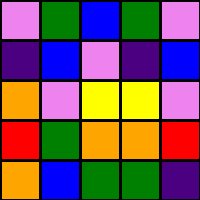[["violet", "green", "blue", "green", "violet"], ["indigo", "blue", "violet", "indigo", "blue"], ["orange", "violet", "yellow", "yellow", "violet"], ["red", "green", "orange", "orange", "red"], ["orange", "blue", "green", "green", "indigo"]]